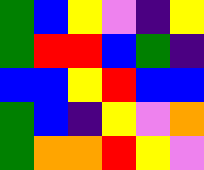[["green", "blue", "yellow", "violet", "indigo", "yellow"], ["green", "red", "red", "blue", "green", "indigo"], ["blue", "blue", "yellow", "red", "blue", "blue"], ["green", "blue", "indigo", "yellow", "violet", "orange"], ["green", "orange", "orange", "red", "yellow", "violet"]]